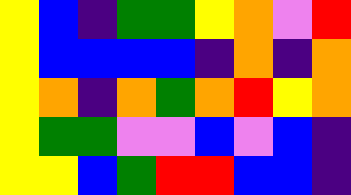[["yellow", "blue", "indigo", "green", "green", "yellow", "orange", "violet", "red"], ["yellow", "blue", "blue", "blue", "blue", "indigo", "orange", "indigo", "orange"], ["yellow", "orange", "indigo", "orange", "green", "orange", "red", "yellow", "orange"], ["yellow", "green", "green", "violet", "violet", "blue", "violet", "blue", "indigo"], ["yellow", "yellow", "blue", "green", "red", "red", "blue", "blue", "indigo"]]